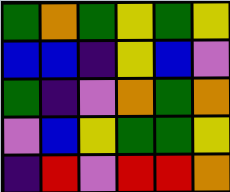[["green", "orange", "green", "yellow", "green", "yellow"], ["blue", "blue", "indigo", "yellow", "blue", "violet"], ["green", "indigo", "violet", "orange", "green", "orange"], ["violet", "blue", "yellow", "green", "green", "yellow"], ["indigo", "red", "violet", "red", "red", "orange"]]